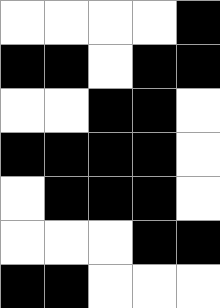[["white", "white", "white", "white", "black"], ["black", "black", "white", "black", "black"], ["white", "white", "black", "black", "white"], ["black", "black", "black", "black", "white"], ["white", "black", "black", "black", "white"], ["white", "white", "white", "black", "black"], ["black", "black", "white", "white", "white"]]